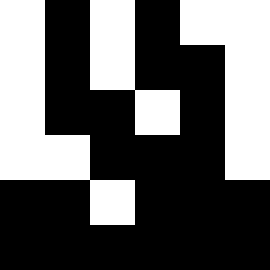[["white", "black", "white", "black", "white", "white"], ["white", "black", "white", "black", "black", "white"], ["white", "black", "black", "white", "black", "white"], ["white", "white", "black", "black", "black", "white"], ["black", "black", "white", "black", "black", "black"], ["black", "black", "black", "black", "black", "black"]]